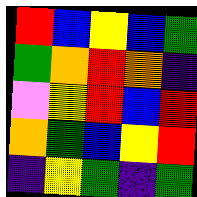[["red", "blue", "yellow", "blue", "green"], ["green", "orange", "red", "orange", "indigo"], ["violet", "yellow", "red", "blue", "red"], ["orange", "green", "blue", "yellow", "red"], ["indigo", "yellow", "green", "indigo", "green"]]